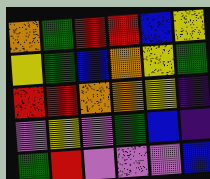[["orange", "green", "red", "red", "blue", "yellow"], ["yellow", "green", "blue", "orange", "yellow", "green"], ["red", "red", "orange", "orange", "yellow", "indigo"], ["violet", "yellow", "violet", "green", "blue", "indigo"], ["green", "red", "violet", "violet", "violet", "blue"]]